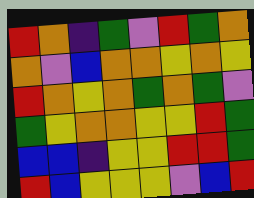[["red", "orange", "indigo", "green", "violet", "red", "green", "orange"], ["orange", "violet", "blue", "orange", "orange", "yellow", "orange", "yellow"], ["red", "orange", "yellow", "orange", "green", "orange", "green", "violet"], ["green", "yellow", "orange", "orange", "yellow", "yellow", "red", "green"], ["blue", "blue", "indigo", "yellow", "yellow", "red", "red", "green"], ["red", "blue", "yellow", "yellow", "yellow", "violet", "blue", "red"]]